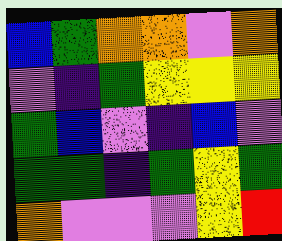[["blue", "green", "orange", "orange", "violet", "orange"], ["violet", "indigo", "green", "yellow", "yellow", "yellow"], ["green", "blue", "violet", "indigo", "blue", "violet"], ["green", "green", "indigo", "green", "yellow", "green"], ["orange", "violet", "violet", "violet", "yellow", "red"]]